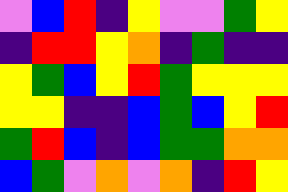[["violet", "blue", "red", "indigo", "yellow", "violet", "violet", "green", "yellow"], ["indigo", "red", "red", "yellow", "orange", "indigo", "green", "indigo", "indigo"], ["yellow", "green", "blue", "yellow", "red", "green", "yellow", "yellow", "yellow"], ["yellow", "yellow", "indigo", "indigo", "blue", "green", "blue", "yellow", "red"], ["green", "red", "blue", "indigo", "blue", "green", "green", "orange", "orange"], ["blue", "green", "violet", "orange", "violet", "orange", "indigo", "red", "yellow"]]